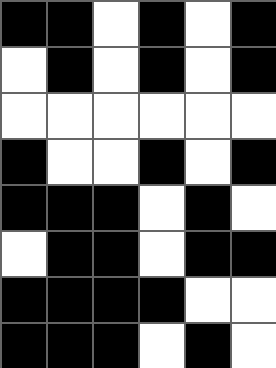[["black", "black", "white", "black", "white", "black"], ["white", "black", "white", "black", "white", "black"], ["white", "white", "white", "white", "white", "white"], ["black", "white", "white", "black", "white", "black"], ["black", "black", "black", "white", "black", "white"], ["white", "black", "black", "white", "black", "black"], ["black", "black", "black", "black", "white", "white"], ["black", "black", "black", "white", "black", "white"]]